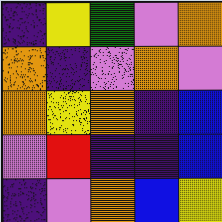[["indigo", "yellow", "green", "violet", "orange"], ["orange", "indigo", "violet", "orange", "violet"], ["orange", "yellow", "orange", "indigo", "blue"], ["violet", "red", "indigo", "indigo", "blue"], ["indigo", "violet", "orange", "blue", "yellow"]]